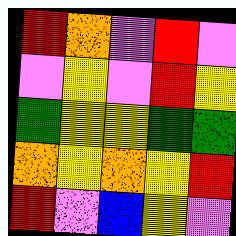[["red", "orange", "violet", "red", "violet"], ["violet", "yellow", "violet", "red", "yellow"], ["green", "yellow", "yellow", "green", "green"], ["orange", "yellow", "orange", "yellow", "red"], ["red", "violet", "blue", "yellow", "violet"]]